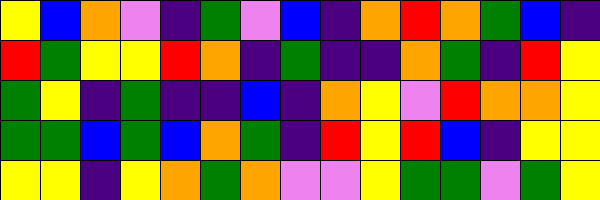[["yellow", "blue", "orange", "violet", "indigo", "green", "violet", "blue", "indigo", "orange", "red", "orange", "green", "blue", "indigo"], ["red", "green", "yellow", "yellow", "red", "orange", "indigo", "green", "indigo", "indigo", "orange", "green", "indigo", "red", "yellow"], ["green", "yellow", "indigo", "green", "indigo", "indigo", "blue", "indigo", "orange", "yellow", "violet", "red", "orange", "orange", "yellow"], ["green", "green", "blue", "green", "blue", "orange", "green", "indigo", "red", "yellow", "red", "blue", "indigo", "yellow", "yellow"], ["yellow", "yellow", "indigo", "yellow", "orange", "green", "orange", "violet", "violet", "yellow", "green", "green", "violet", "green", "yellow"]]